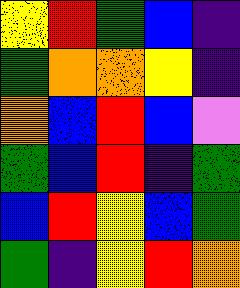[["yellow", "red", "green", "blue", "indigo"], ["green", "orange", "orange", "yellow", "indigo"], ["orange", "blue", "red", "blue", "violet"], ["green", "blue", "red", "indigo", "green"], ["blue", "red", "yellow", "blue", "green"], ["green", "indigo", "yellow", "red", "orange"]]